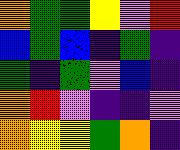[["orange", "green", "green", "yellow", "violet", "red"], ["blue", "green", "blue", "indigo", "green", "indigo"], ["green", "indigo", "green", "violet", "blue", "indigo"], ["orange", "red", "violet", "indigo", "indigo", "violet"], ["orange", "yellow", "yellow", "green", "orange", "indigo"]]